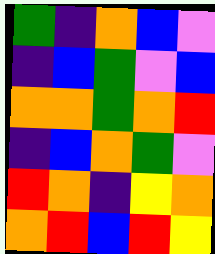[["green", "indigo", "orange", "blue", "violet"], ["indigo", "blue", "green", "violet", "blue"], ["orange", "orange", "green", "orange", "red"], ["indigo", "blue", "orange", "green", "violet"], ["red", "orange", "indigo", "yellow", "orange"], ["orange", "red", "blue", "red", "yellow"]]